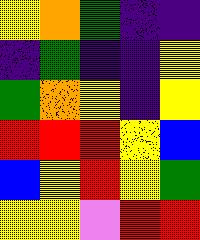[["yellow", "orange", "green", "indigo", "indigo"], ["indigo", "green", "indigo", "indigo", "yellow"], ["green", "orange", "yellow", "indigo", "yellow"], ["red", "red", "red", "yellow", "blue"], ["blue", "yellow", "red", "yellow", "green"], ["yellow", "yellow", "violet", "red", "red"]]